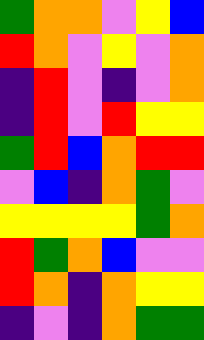[["green", "orange", "orange", "violet", "yellow", "blue"], ["red", "orange", "violet", "yellow", "violet", "orange"], ["indigo", "red", "violet", "indigo", "violet", "orange"], ["indigo", "red", "violet", "red", "yellow", "yellow"], ["green", "red", "blue", "orange", "red", "red"], ["violet", "blue", "indigo", "orange", "green", "violet"], ["yellow", "yellow", "yellow", "yellow", "green", "orange"], ["red", "green", "orange", "blue", "violet", "violet"], ["red", "orange", "indigo", "orange", "yellow", "yellow"], ["indigo", "violet", "indigo", "orange", "green", "green"]]